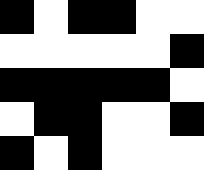[["black", "white", "black", "black", "white", "white"], ["white", "white", "white", "white", "white", "black"], ["black", "black", "black", "black", "black", "white"], ["white", "black", "black", "white", "white", "black"], ["black", "white", "black", "white", "white", "white"]]